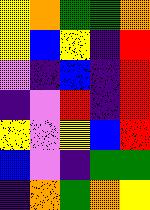[["yellow", "orange", "green", "green", "orange"], ["yellow", "blue", "yellow", "indigo", "red"], ["violet", "indigo", "blue", "indigo", "red"], ["indigo", "violet", "red", "indigo", "red"], ["yellow", "violet", "yellow", "blue", "red"], ["blue", "violet", "indigo", "green", "green"], ["indigo", "orange", "green", "orange", "yellow"]]